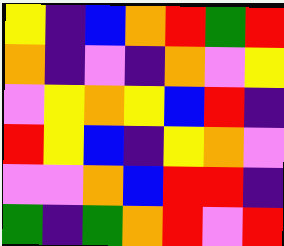[["yellow", "indigo", "blue", "orange", "red", "green", "red"], ["orange", "indigo", "violet", "indigo", "orange", "violet", "yellow"], ["violet", "yellow", "orange", "yellow", "blue", "red", "indigo"], ["red", "yellow", "blue", "indigo", "yellow", "orange", "violet"], ["violet", "violet", "orange", "blue", "red", "red", "indigo"], ["green", "indigo", "green", "orange", "red", "violet", "red"]]